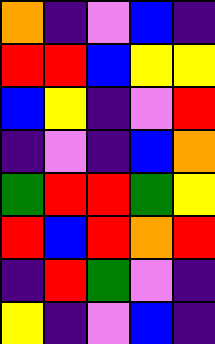[["orange", "indigo", "violet", "blue", "indigo"], ["red", "red", "blue", "yellow", "yellow"], ["blue", "yellow", "indigo", "violet", "red"], ["indigo", "violet", "indigo", "blue", "orange"], ["green", "red", "red", "green", "yellow"], ["red", "blue", "red", "orange", "red"], ["indigo", "red", "green", "violet", "indigo"], ["yellow", "indigo", "violet", "blue", "indigo"]]